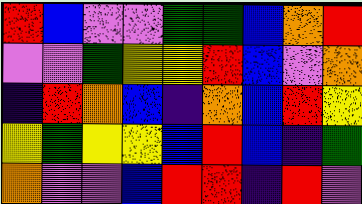[["red", "blue", "violet", "violet", "green", "green", "blue", "orange", "red"], ["violet", "violet", "green", "yellow", "yellow", "red", "blue", "violet", "orange"], ["indigo", "red", "orange", "blue", "indigo", "orange", "blue", "red", "yellow"], ["yellow", "green", "yellow", "yellow", "blue", "red", "blue", "indigo", "green"], ["orange", "violet", "violet", "blue", "red", "red", "indigo", "red", "violet"]]